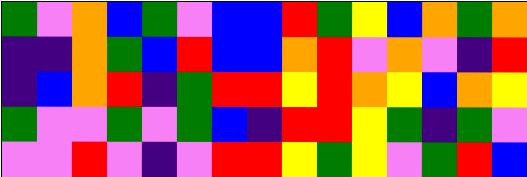[["green", "violet", "orange", "blue", "green", "violet", "blue", "blue", "red", "green", "yellow", "blue", "orange", "green", "orange"], ["indigo", "indigo", "orange", "green", "blue", "red", "blue", "blue", "orange", "red", "violet", "orange", "violet", "indigo", "red"], ["indigo", "blue", "orange", "red", "indigo", "green", "red", "red", "yellow", "red", "orange", "yellow", "blue", "orange", "yellow"], ["green", "violet", "violet", "green", "violet", "green", "blue", "indigo", "red", "red", "yellow", "green", "indigo", "green", "violet"], ["violet", "violet", "red", "violet", "indigo", "violet", "red", "red", "yellow", "green", "yellow", "violet", "green", "red", "blue"]]